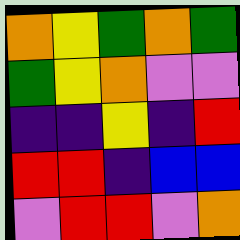[["orange", "yellow", "green", "orange", "green"], ["green", "yellow", "orange", "violet", "violet"], ["indigo", "indigo", "yellow", "indigo", "red"], ["red", "red", "indigo", "blue", "blue"], ["violet", "red", "red", "violet", "orange"]]